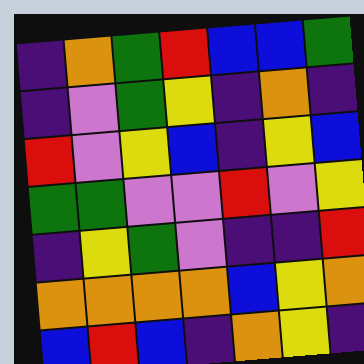[["indigo", "orange", "green", "red", "blue", "blue", "green"], ["indigo", "violet", "green", "yellow", "indigo", "orange", "indigo"], ["red", "violet", "yellow", "blue", "indigo", "yellow", "blue"], ["green", "green", "violet", "violet", "red", "violet", "yellow"], ["indigo", "yellow", "green", "violet", "indigo", "indigo", "red"], ["orange", "orange", "orange", "orange", "blue", "yellow", "orange"], ["blue", "red", "blue", "indigo", "orange", "yellow", "indigo"]]